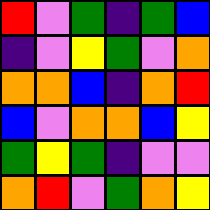[["red", "violet", "green", "indigo", "green", "blue"], ["indigo", "violet", "yellow", "green", "violet", "orange"], ["orange", "orange", "blue", "indigo", "orange", "red"], ["blue", "violet", "orange", "orange", "blue", "yellow"], ["green", "yellow", "green", "indigo", "violet", "violet"], ["orange", "red", "violet", "green", "orange", "yellow"]]